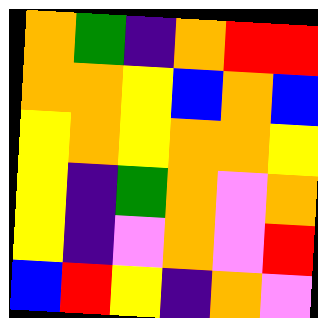[["orange", "green", "indigo", "orange", "red", "red"], ["orange", "orange", "yellow", "blue", "orange", "blue"], ["yellow", "orange", "yellow", "orange", "orange", "yellow"], ["yellow", "indigo", "green", "orange", "violet", "orange"], ["yellow", "indigo", "violet", "orange", "violet", "red"], ["blue", "red", "yellow", "indigo", "orange", "violet"]]